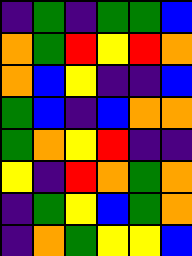[["indigo", "green", "indigo", "green", "green", "blue"], ["orange", "green", "red", "yellow", "red", "orange"], ["orange", "blue", "yellow", "indigo", "indigo", "blue"], ["green", "blue", "indigo", "blue", "orange", "orange"], ["green", "orange", "yellow", "red", "indigo", "indigo"], ["yellow", "indigo", "red", "orange", "green", "orange"], ["indigo", "green", "yellow", "blue", "green", "orange"], ["indigo", "orange", "green", "yellow", "yellow", "blue"]]